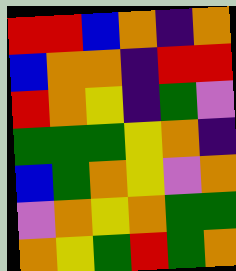[["red", "red", "blue", "orange", "indigo", "orange"], ["blue", "orange", "orange", "indigo", "red", "red"], ["red", "orange", "yellow", "indigo", "green", "violet"], ["green", "green", "green", "yellow", "orange", "indigo"], ["blue", "green", "orange", "yellow", "violet", "orange"], ["violet", "orange", "yellow", "orange", "green", "green"], ["orange", "yellow", "green", "red", "green", "orange"]]